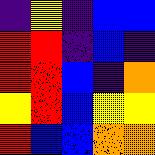[["indigo", "yellow", "indigo", "blue", "blue"], ["red", "red", "indigo", "blue", "indigo"], ["red", "red", "blue", "indigo", "orange"], ["yellow", "red", "blue", "yellow", "yellow"], ["red", "blue", "blue", "orange", "orange"]]